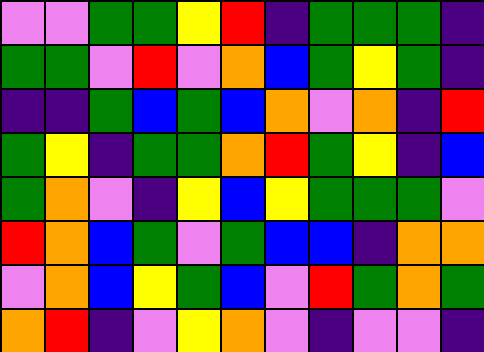[["violet", "violet", "green", "green", "yellow", "red", "indigo", "green", "green", "green", "indigo"], ["green", "green", "violet", "red", "violet", "orange", "blue", "green", "yellow", "green", "indigo"], ["indigo", "indigo", "green", "blue", "green", "blue", "orange", "violet", "orange", "indigo", "red"], ["green", "yellow", "indigo", "green", "green", "orange", "red", "green", "yellow", "indigo", "blue"], ["green", "orange", "violet", "indigo", "yellow", "blue", "yellow", "green", "green", "green", "violet"], ["red", "orange", "blue", "green", "violet", "green", "blue", "blue", "indigo", "orange", "orange"], ["violet", "orange", "blue", "yellow", "green", "blue", "violet", "red", "green", "orange", "green"], ["orange", "red", "indigo", "violet", "yellow", "orange", "violet", "indigo", "violet", "violet", "indigo"]]